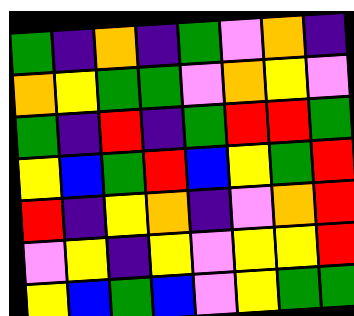[["green", "indigo", "orange", "indigo", "green", "violet", "orange", "indigo"], ["orange", "yellow", "green", "green", "violet", "orange", "yellow", "violet"], ["green", "indigo", "red", "indigo", "green", "red", "red", "green"], ["yellow", "blue", "green", "red", "blue", "yellow", "green", "red"], ["red", "indigo", "yellow", "orange", "indigo", "violet", "orange", "red"], ["violet", "yellow", "indigo", "yellow", "violet", "yellow", "yellow", "red"], ["yellow", "blue", "green", "blue", "violet", "yellow", "green", "green"]]